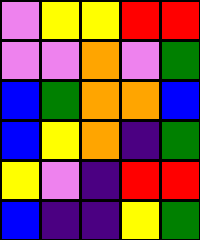[["violet", "yellow", "yellow", "red", "red"], ["violet", "violet", "orange", "violet", "green"], ["blue", "green", "orange", "orange", "blue"], ["blue", "yellow", "orange", "indigo", "green"], ["yellow", "violet", "indigo", "red", "red"], ["blue", "indigo", "indigo", "yellow", "green"]]